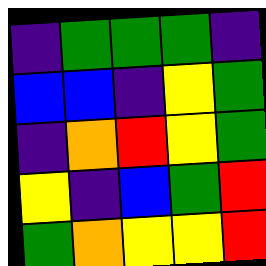[["indigo", "green", "green", "green", "indigo"], ["blue", "blue", "indigo", "yellow", "green"], ["indigo", "orange", "red", "yellow", "green"], ["yellow", "indigo", "blue", "green", "red"], ["green", "orange", "yellow", "yellow", "red"]]